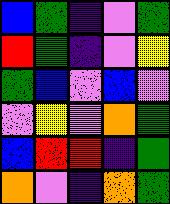[["blue", "green", "indigo", "violet", "green"], ["red", "green", "indigo", "violet", "yellow"], ["green", "blue", "violet", "blue", "violet"], ["violet", "yellow", "violet", "orange", "green"], ["blue", "red", "red", "indigo", "green"], ["orange", "violet", "indigo", "orange", "green"]]